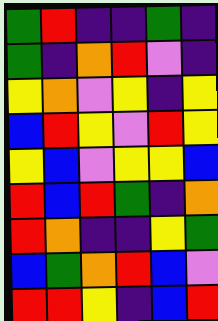[["green", "red", "indigo", "indigo", "green", "indigo"], ["green", "indigo", "orange", "red", "violet", "indigo"], ["yellow", "orange", "violet", "yellow", "indigo", "yellow"], ["blue", "red", "yellow", "violet", "red", "yellow"], ["yellow", "blue", "violet", "yellow", "yellow", "blue"], ["red", "blue", "red", "green", "indigo", "orange"], ["red", "orange", "indigo", "indigo", "yellow", "green"], ["blue", "green", "orange", "red", "blue", "violet"], ["red", "red", "yellow", "indigo", "blue", "red"]]